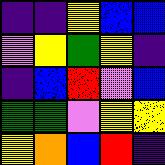[["indigo", "indigo", "yellow", "blue", "blue"], ["violet", "yellow", "green", "yellow", "indigo"], ["indigo", "blue", "red", "violet", "blue"], ["green", "green", "violet", "yellow", "yellow"], ["yellow", "orange", "blue", "red", "indigo"]]